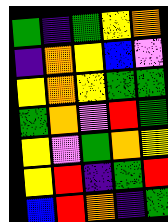[["green", "indigo", "green", "yellow", "orange"], ["indigo", "orange", "yellow", "blue", "violet"], ["yellow", "orange", "yellow", "green", "green"], ["green", "orange", "violet", "red", "green"], ["yellow", "violet", "green", "orange", "yellow"], ["yellow", "red", "indigo", "green", "red"], ["blue", "red", "orange", "indigo", "green"]]